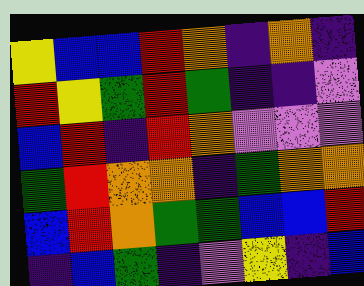[["yellow", "blue", "blue", "red", "orange", "indigo", "orange", "indigo"], ["red", "yellow", "green", "red", "green", "indigo", "indigo", "violet"], ["blue", "red", "indigo", "red", "orange", "violet", "violet", "violet"], ["green", "red", "orange", "orange", "indigo", "green", "orange", "orange"], ["blue", "red", "orange", "green", "green", "blue", "blue", "red"], ["indigo", "blue", "green", "indigo", "violet", "yellow", "indigo", "blue"]]